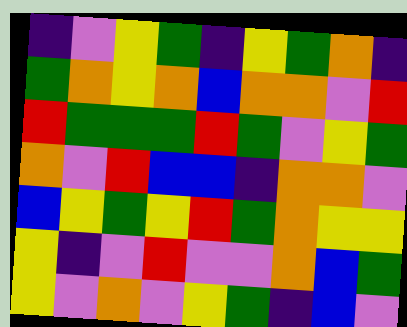[["indigo", "violet", "yellow", "green", "indigo", "yellow", "green", "orange", "indigo"], ["green", "orange", "yellow", "orange", "blue", "orange", "orange", "violet", "red"], ["red", "green", "green", "green", "red", "green", "violet", "yellow", "green"], ["orange", "violet", "red", "blue", "blue", "indigo", "orange", "orange", "violet"], ["blue", "yellow", "green", "yellow", "red", "green", "orange", "yellow", "yellow"], ["yellow", "indigo", "violet", "red", "violet", "violet", "orange", "blue", "green"], ["yellow", "violet", "orange", "violet", "yellow", "green", "indigo", "blue", "violet"]]